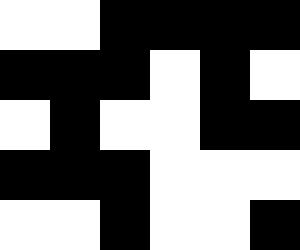[["white", "white", "black", "black", "black", "black"], ["black", "black", "black", "white", "black", "white"], ["white", "black", "white", "white", "black", "black"], ["black", "black", "black", "white", "white", "white"], ["white", "white", "black", "white", "white", "black"]]